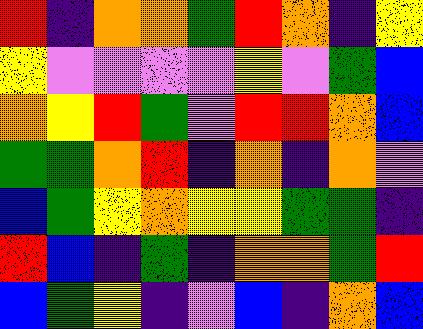[["red", "indigo", "orange", "orange", "green", "red", "orange", "indigo", "yellow"], ["yellow", "violet", "violet", "violet", "violet", "yellow", "violet", "green", "blue"], ["orange", "yellow", "red", "green", "violet", "red", "red", "orange", "blue"], ["green", "green", "orange", "red", "indigo", "orange", "indigo", "orange", "violet"], ["blue", "green", "yellow", "orange", "yellow", "yellow", "green", "green", "indigo"], ["red", "blue", "indigo", "green", "indigo", "orange", "orange", "green", "red"], ["blue", "green", "yellow", "indigo", "violet", "blue", "indigo", "orange", "blue"]]